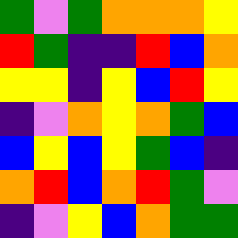[["green", "violet", "green", "orange", "orange", "orange", "yellow"], ["red", "green", "indigo", "indigo", "red", "blue", "orange"], ["yellow", "yellow", "indigo", "yellow", "blue", "red", "yellow"], ["indigo", "violet", "orange", "yellow", "orange", "green", "blue"], ["blue", "yellow", "blue", "yellow", "green", "blue", "indigo"], ["orange", "red", "blue", "orange", "red", "green", "violet"], ["indigo", "violet", "yellow", "blue", "orange", "green", "green"]]